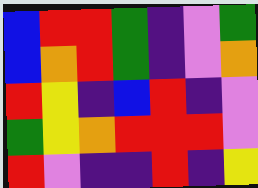[["blue", "red", "red", "green", "indigo", "violet", "green"], ["blue", "orange", "red", "green", "indigo", "violet", "orange"], ["red", "yellow", "indigo", "blue", "red", "indigo", "violet"], ["green", "yellow", "orange", "red", "red", "red", "violet"], ["red", "violet", "indigo", "indigo", "red", "indigo", "yellow"]]